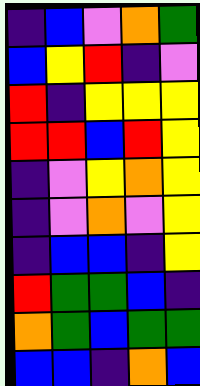[["indigo", "blue", "violet", "orange", "green"], ["blue", "yellow", "red", "indigo", "violet"], ["red", "indigo", "yellow", "yellow", "yellow"], ["red", "red", "blue", "red", "yellow"], ["indigo", "violet", "yellow", "orange", "yellow"], ["indigo", "violet", "orange", "violet", "yellow"], ["indigo", "blue", "blue", "indigo", "yellow"], ["red", "green", "green", "blue", "indigo"], ["orange", "green", "blue", "green", "green"], ["blue", "blue", "indigo", "orange", "blue"]]